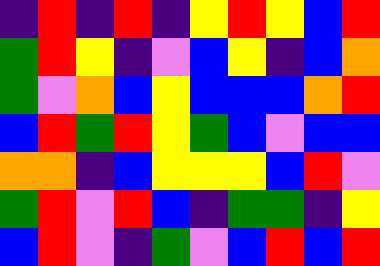[["indigo", "red", "indigo", "red", "indigo", "yellow", "red", "yellow", "blue", "red"], ["green", "red", "yellow", "indigo", "violet", "blue", "yellow", "indigo", "blue", "orange"], ["green", "violet", "orange", "blue", "yellow", "blue", "blue", "blue", "orange", "red"], ["blue", "red", "green", "red", "yellow", "green", "blue", "violet", "blue", "blue"], ["orange", "orange", "indigo", "blue", "yellow", "yellow", "yellow", "blue", "red", "violet"], ["green", "red", "violet", "red", "blue", "indigo", "green", "green", "indigo", "yellow"], ["blue", "red", "violet", "indigo", "green", "violet", "blue", "red", "blue", "red"]]